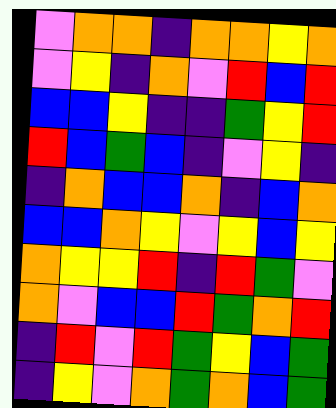[["violet", "orange", "orange", "indigo", "orange", "orange", "yellow", "orange"], ["violet", "yellow", "indigo", "orange", "violet", "red", "blue", "red"], ["blue", "blue", "yellow", "indigo", "indigo", "green", "yellow", "red"], ["red", "blue", "green", "blue", "indigo", "violet", "yellow", "indigo"], ["indigo", "orange", "blue", "blue", "orange", "indigo", "blue", "orange"], ["blue", "blue", "orange", "yellow", "violet", "yellow", "blue", "yellow"], ["orange", "yellow", "yellow", "red", "indigo", "red", "green", "violet"], ["orange", "violet", "blue", "blue", "red", "green", "orange", "red"], ["indigo", "red", "violet", "red", "green", "yellow", "blue", "green"], ["indigo", "yellow", "violet", "orange", "green", "orange", "blue", "green"]]